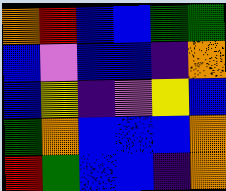[["orange", "red", "blue", "blue", "green", "green"], ["blue", "violet", "blue", "blue", "indigo", "orange"], ["blue", "yellow", "indigo", "violet", "yellow", "blue"], ["green", "orange", "blue", "blue", "blue", "orange"], ["red", "green", "blue", "blue", "indigo", "orange"]]